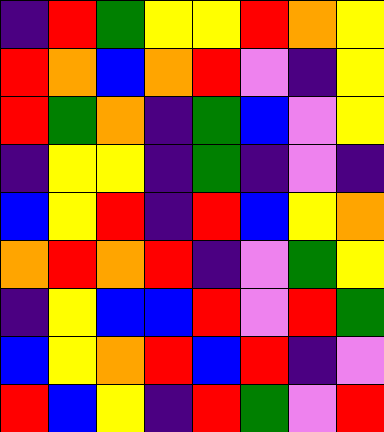[["indigo", "red", "green", "yellow", "yellow", "red", "orange", "yellow"], ["red", "orange", "blue", "orange", "red", "violet", "indigo", "yellow"], ["red", "green", "orange", "indigo", "green", "blue", "violet", "yellow"], ["indigo", "yellow", "yellow", "indigo", "green", "indigo", "violet", "indigo"], ["blue", "yellow", "red", "indigo", "red", "blue", "yellow", "orange"], ["orange", "red", "orange", "red", "indigo", "violet", "green", "yellow"], ["indigo", "yellow", "blue", "blue", "red", "violet", "red", "green"], ["blue", "yellow", "orange", "red", "blue", "red", "indigo", "violet"], ["red", "blue", "yellow", "indigo", "red", "green", "violet", "red"]]